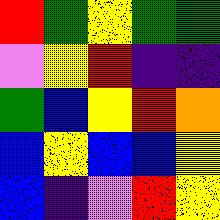[["red", "green", "yellow", "green", "green"], ["violet", "yellow", "red", "indigo", "indigo"], ["green", "blue", "yellow", "red", "orange"], ["blue", "yellow", "blue", "blue", "yellow"], ["blue", "indigo", "violet", "red", "yellow"]]